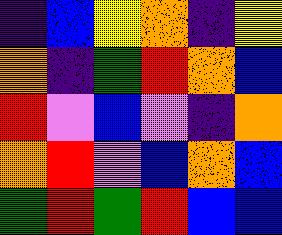[["indigo", "blue", "yellow", "orange", "indigo", "yellow"], ["orange", "indigo", "green", "red", "orange", "blue"], ["red", "violet", "blue", "violet", "indigo", "orange"], ["orange", "red", "violet", "blue", "orange", "blue"], ["green", "red", "green", "red", "blue", "blue"]]